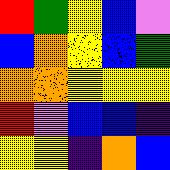[["red", "green", "yellow", "blue", "violet"], ["blue", "orange", "yellow", "blue", "green"], ["orange", "orange", "yellow", "yellow", "yellow"], ["red", "violet", "blue", "blue", "indigo"], ["yellow", "yellow", "indigo", "orange", "blue"]]